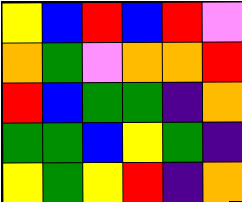[["yellow", "blue", "red", "blue", "red", "violet"], ["orange", "green", "violet", "orange", "orange", "red"], ["red", "blue", "green", "green", "indigo", "orange"], ["green", "green", "blue", "yellow", "green", "indigo"], ["yellow", "green", "yellow", "red", "indigo", "orange"]]